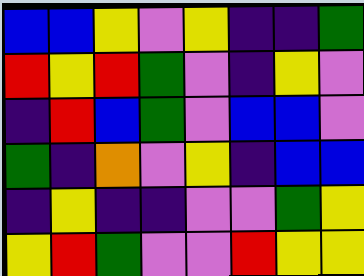[["blue", "blue", "yellow", "violet", "yellow", "indigo", "indigo", "green"], ["red", "yellow", "red", "green", "violet", "indigo", "yellow", "violet"], ["indigo", "red", "blue", "green", "violet", "blue", "blue", "violet"], ["green", "indigo", "orange", "violet", "yellow", "indigo", "blue", "blue"], ["indigo", "yellow", "indigo", "indigo", "violet", "violet", "green", "yellow"], ["yellow", "red", "green", "violet", "violet", "red", "yellow", "yellow"]]